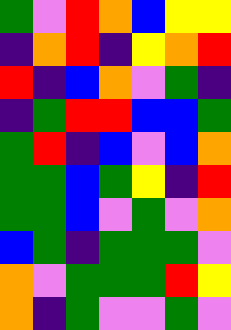[["green", "violet", "red", "orange", "blue", "yellow", "yellow"], ["indigo", "orange", "red", "indigo", "yellow", "orange", "red"], ["red", "indigo", "blue", "orange", "violet", "green", "indigo"], ["indigo", "green", "red", "red", "blue", "blue", "green"], ["green", "red", "indigo", "blue", "violet", "blue", "orange"], ["green", "green", "blue", "green", "yellow", "indigo", "red"], ["green", "green", "blue", "violet", "green", "violet", "orange"], ["blue", "green", "indigo", "green", "green", "green", "violet"], ["orange", "violet", "green", "green", "green", "red", "yellow"], ["orange", "indigo", "green", "violet", "violet", "green", "violet"]]